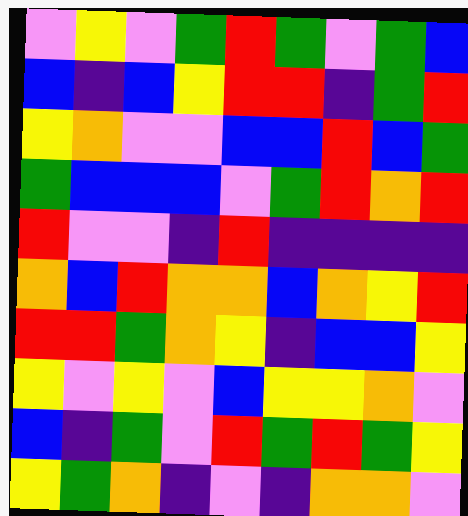[["violet", "yellow", "violet", "green", "red", "green", "violet", "green", "blue"], ["blue", "indigo", "blue", "yellow", "red", "red", "indigo", "green", "red"], ["yellow", "orange", "violet", "violet", "blue", "blue", "red", "blue", "green"], ["green", "blue", "blue", "blue", "violet", "green", "red", "orange", "red"], ["red", "violet", "violet", "indigo", "red", "indigo", "indigo", "indigo", "indigo"], ["orange", "blue", "red", "orange", "orange", "blue", "orange", "yellow", "red"], ["red", "red", "green", "orange", "yellow", "indigo", "blue", "blue", "yellow"], ["yellow", "violet", "yellow", "violet", "blue", "yellow", "yellow", "orange", "violet"], ["blue", "indigo", "green", "violet", "red", "green", "red", "green", "yellow"], ["yellow", "green", "orange", "indigo", "violet", "indigo", "orange", "orange", "violet"]]